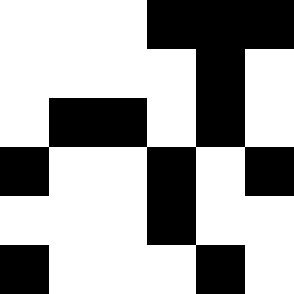[["white", "white", "white", "black", "black", "black"], ["white", "white", "white", "white", "black", "white"], ["white", "black", "black", "white", "black", "white"], ["black", "white", "white", "black", "white", "black"], ["white", "white", "white", "black", "white", "white"], ["black", "white", "white", "white", "black", "white"]]